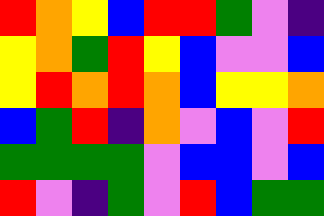[["red", "orange", "yellow", "blue", "red", "red", "green", "violet", "indigo"], ["yellow", "orange", "green", "red", "yellow", "blue", "violet", "violet", "blue"], ["yellow", "red", "orange", "red", "orange", "blue", "yellow", "yellow", "orange"], ["blue", "green", "red", "indigo", "orange", "violet", "blue", "violet", "red"], ["green", "green", "green", "green", "violet", "blue", "blue", "violet", "blue"], ["red", "violet", "indigo", "green", "violet", "red", "blue", "green", "green"]]